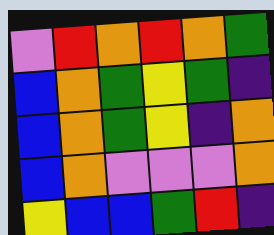[["violet", "red", "orange", "red", "orange", "green"], ["blue", "orange", "green", "yellow", "green", "indigo"], ["blue", "orange", "green", "yellow", "indigo", "orange"], ["blue", "orange", "violet", "violet", "violet", "orange"], ["yellow", "blue", "blue", "green", "red", "indigo"]]